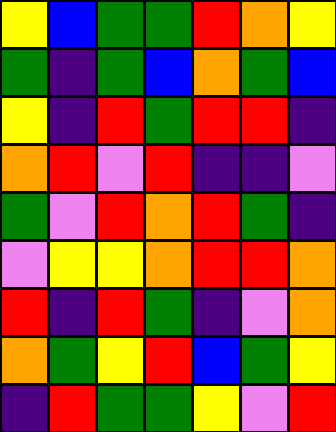[["yellow", "blue", "green", "green", "red", "orange", "yellow"], ["green", "indigo", "green", "blue", "orange", "green", "blue"], ["yellow", "indigo", "red", "green", "red", "red", "indigo"], ["orange", "red", "violet", "red", "indigo", "indigo", "violet"], ["green", "violet", "red", "orange", "red", "green", "indigo"], ["violet", "yellow", "yellow", "orange", "red", "red", "orange"], ["red", "indigo", "red", "green", "indigo", "violet", "orange"], ["orange", "green", "yellow", "red", "blue", "green", "yellow"], ["indigo", "red", "green", "green", "yellow", "violet", "red"]]